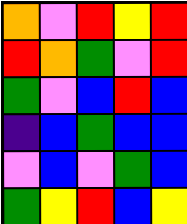[["orange", "violet", "red", "yellow", "red"], ["red", "orange", "green", "violet", "red"], ["green", "violet", "blue", "red", "blue"], ["indigo", "blue", "green", "blue", "blue"], ["violet", "blue", "violet", "green", "blue"], ["green", "yellow", "red", "blue", "yellow"]]